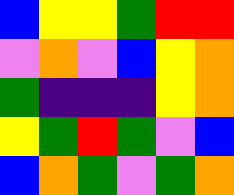[["blue", "yellow", "yellow", "green", "red", "red"], ["violet", "orange", "violet", "blue", "yellow", "orange"], ["green", "indigo", "indigo", "indigo", "yellow", "orange"], ["yellow", "green", "red", "green", "violet", "blue"], ["blue", "orange", "green", "violet", "green", "orange"]]